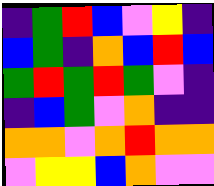[["indigo", "green", "red", "blue", "violet", "yellow", "indigo"], ["blue", "green", "indigo", "orange", "blue", "red", "blue"], ["green", "red", "green", "red", "green", "violet", "indigo"], ["indigo", "blue", "green", "violet", "orange", "indigo", "indigo"], ["orange", "orange", "violet", "orange", "red", "orange", "orange"], ["violet", "yellow", "yellow", "blue", "orange", "violet", "violet"]]